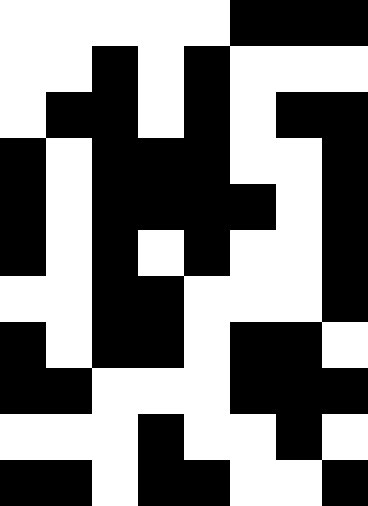[["white", "white", "white", "white", "white", "black", "black", "black"], ["white", "white", "black", "white", "black", "white", "white", "white"], ["white", "black", "black", "white", "black", "white", "black", "black"], ["black", "white", "black", "black", "black", "white", "white", "black"], ["black", "white", "black", "black", "black", "black", "white", "black"], ["black", "white", "black", "white", "black", "white", "white", "black"], ["white", "white", "black", "black", "white", "white", "white", "black"], ["black", "white", "black", "black", "white", "black", "black", "white"], ["black", "black", "white", "white", "white", "black", "black", "black"], ["white", "white", "white", "black", "white", "white", "black", "white"], ["black", "black", "white", "black", "black", "white", "white", "black"]]